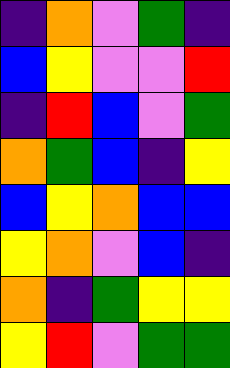[["indigo", "orange", "violet", "green", "indigo"], ["blue", "yellow", "violet", "violet", "red"], ["indigo", "red", "blue", "violet", "green"], ["orange", "green", "blue", "indigo", "yellow"], ["blue", "yellow", "orange", "blue", "blue"], ["yellow", "orange", "violet", "blue", "indigo"], ["orange", "indigo", "green", "yellow", "yellow"], ["yellow", "red", "violet", "green", "green"]]